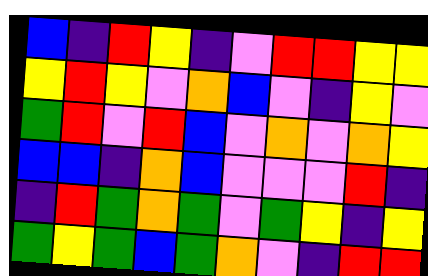[["blue", "indigo", "red", "yellow", "indigo", "violet", "red", "red", "yellow", "yellow"], ["yellow", "red", "yellow", "violet", "orange", "blue", "violet", "indigo", "yellow", "violet"], ["green", "red", "violet", "red", "blue", "violet", "orange", "violet", "orange", "yellow"], ["blue", "blue", "indigo", "orange", "blue", "violet", "violet", "violet", "red", "indigo"], ["indigo", "red", "green", "orange", "green", "violet", "green", "yellow", "indigo", "yellow"], ["green", "yellow", "green", "blue", "green", "orange", "violet", "indigo", "red", "red"]]